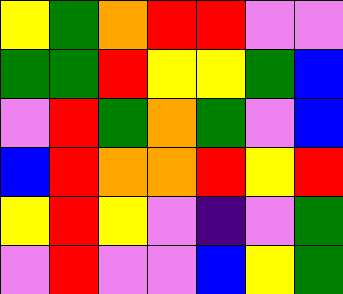[["yellow", "green", "orange", "red", "red", "violet", "violet"], ["green", "green", "red", "yellow", "yellow", "green", "blue"], ["violet", "red", "green", "orange", "green", "violet", "blue"], ["blue", "red", "orange", "orange", "red", "yellow", "red"], ["yellow", "red", "yellow", "violet", "indigo", "violet", "green"], ["violet", "red", "violet", "violet", "blue", "yellow", "green"]]